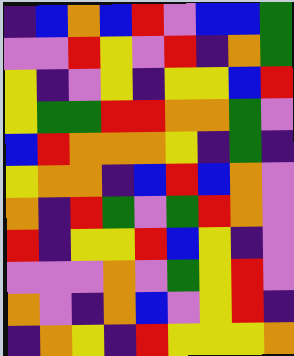[["indigo", "blue", "orange", "blue", "red", "violet", "blue", "blue", "green"], ["violet", "violet", "red", "yellow", "violet", "red", "indigo", "orange", "green"], ["yellow", "indigo", "violet", "yellow", "indigo", "yellow", "yellow", "blue", "red"], ["yellow", "green", "green", "red", "red", "orange", "orange", "green", "violet"], ["blue", "red", "orange", "orange", "orange", "yellow", "indigo", "green", "indigo"], ["yellow", "orange", "orange", "indigo", "blue", "red", "blue", "orange", "violet"], ["orange", "indigo", "red", "green", "violet", "green", "red", "orange", "violet"], ["red", "indigo", "yellow", "yellow", "red", "blue", "yellow", "indigo", "violet"], ["violet", "violet", "violet", "orange", "violet", "green", "yellow", "red", "violet"], ["orange", "violet", "indigo", "orange", "blue", "violet", "yellow", "red", "indigo"], ["indigo", "orange", "yellow", "indigo", "red", "yellow", "yellow", "yellow", "orange"]]